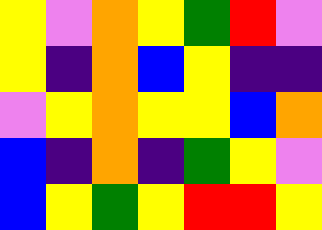[["yellow", "violet", "orange", "yellow", "green", "red", "violet"], ["yellow", "indigo", "orange", "blue", "yellow", "indigo", "indigo"], ["violet", "yellow", "orange", "yellow", "yellow", "blue", "orange"], ["blue", "indigo", "orange", "indigo", "green", "yellow", "violet"], ["blue", "yellow", "green", "yellow", "red", "red", "yellow"]]